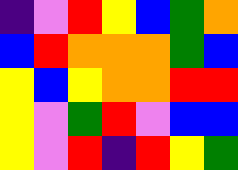[["indigo", "violet", "red", "yellow", "blue", "green", "orange"], ["blue", "red", "orange", "orange", "orange", "green", "blue"], ["yellow", "blue", "yellow", "orange", "orange", "red", "red"], ["yellow", "violet", "green", "red", "violet", "blue", "blue"], ["yellow", "violet", "red", "indigo", "red", "yellow", "green"]]